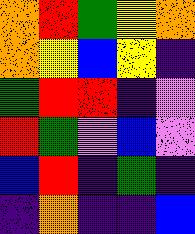[["orange", "red", "green", "yellow", "orange"], ["orange", "yellow", "blue", "yellow", "indigo"], ["green", "red", "red", "indigo", "violet"], ["red", "green", "violet", "blue", "violet"], ["blue", "red", "indigo", "green", "indigo"], ["indigo", "orange", "indigo", "indigo", "blue"]]